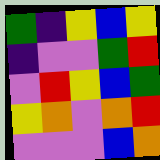[["green", "indigo", "yellow", "blue", "yellow"], ["indigo", "violet", "violet", "green", "red"], ["violet", "red", "yellow", "blue", "green"], ["yellow", "orange", "violet", "orange", "red"], ["violet", "violet", "violet", "blue", "orange"]]